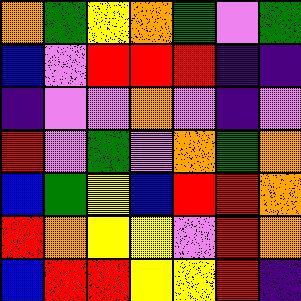[["orange", "green", "yellow", "orange", "green", "violet", "green"], ["blue", "violet", "red", "red", "red", "indigo", "indigo"], ["indigo", "violet", "violet", "orange", "violet", "indigo", "violet"], ["red", "violet", "green", "violet", "orange", "green", "orange"], ["blue", "green", "yellow", "blue", "red", "red", "orange"], ["red", "orange", "yellow", "yellow", "violet", "red", "orange"], ["blue", "red", "red", "yellow", "yellow", "red", "indigo"]]